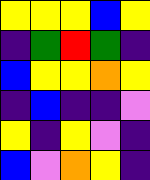[["yellow", "yellow", "yellow", "blue", "yellow"], ["indigo", "green", "red", "green", "indigo"], ["blue", "yellow", "yellow", "orange", "yellow"], ["indigo", "blue", "indigo", "indigo", "violet"], ["yellow", "indigo", "yellow", "violet", "indigo"], ["blue", "violet", "orange", "yellow", "indigo"]]